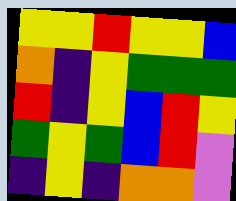[["yellow", "yellow", "red", "yellow", "yellow", "blue"], ["orange", "indigo", "yellow", "green", "green", "green"], ["red", "indigo", "yellow", "blue", "red", "yellow"], ["green", "yellow", "green", "blue", "red", "violet"], ["indigo", "yellow", "indigo", "orange", "orange", "violet"]]